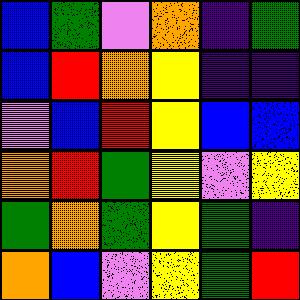[["blue", "green", "violet", "orange", "indigo", "green"], ["blue", "red", "orange", "yellow", "indigo", "indigo"], ["violet", "blue", "red", "yellow", "blue", "blue"], ["orange", "red", "green", "yellow", "violet", "yellow"], ["green", "orange", "green", "yellow", "green", "indigo"], ["orange", "blue", "violet", "yellow", "green", "red"]]